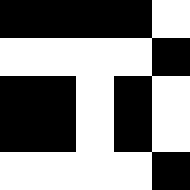[["black", "black", "black", "black", "white"], ["white", "white", "white", "white", "black"], ["black", "black", "white", "black", "white"], ["black", "black", "white", "black", "white"], ["white", "white", "white", "white", "black"]]